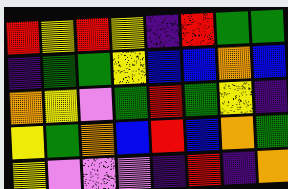[["red", "yellow", "red", "yellow", "indigo", "red", "green", "green"], ["indigo", "green", "green", "yellow", "blue", "blue", "orange", "blue"], ["orange", "yellow", "violet", "green", "red", "green", "yellow", "indigo"], ["yellow", "green", "orange", "blue", "red", "blue", "orange", "green"], ["yellow", "violet", "violet", "violet", "indigo", "red", "indigo", "orange"]]